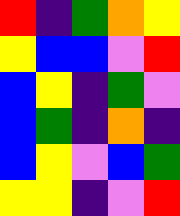[["red", "indigo", "green", "orange", "yellow"], ["yellow", "blue", "blue", "violet", "red"], ["blue", "yellow", "indigo", "green", "violet"], ["blue", "green", "indigo", "orange", "indigo"], ["blue", "yellow", "violet", "blue", "green"], ["yellow", "yellow", "indigo", "violet", "red"]]